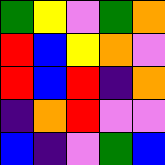[["green", "yellow", "violet", "green", "orange"], ["red", "blue", "yellow", "orange", "violet"], ["red", "blue", "red", "indigo", "orange"], ["indigo", "orange", "red", "violet", "violet"], ["blue", "indigo", "violet", "green", "blue"]]